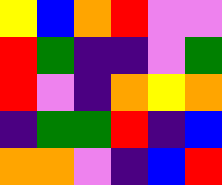[["yellow", "blue", "orange", "red", "violet", "violet"], ["red", "green", "indigo", "indigo", "violet", "green"], ["red", "violet", "indigo", "orange", "yellow", "orange"], ["indigo", "green", "green", "red", "indigo", "blue"], ["orange", "orange", "violet", "indigo", "blue", "red"]]